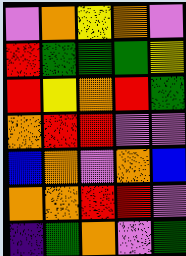[["violet", "orange", "yellow", "orange", "violet"], ["red", "green", "green", "green", "yellow"], ["red", "yellow", "orange", "red", "green"], ["orange", "red", "red", "violet", "violet"], ["blue", "orange", "violet", "orange", "blue"], ["orange", "orange", "red", "red", "violet"], ["indigo", "green", "orange", "violet", "green"]]